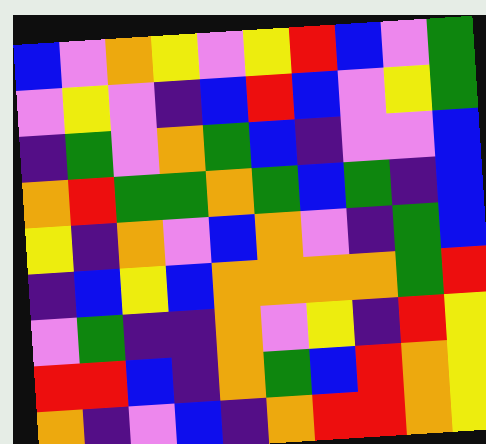[["blue", "violet", "orange", "yellow", "violet", "yellow", "red", "blue", "violet", "green"], ["violet", "yellow", "violet", "indigo", "blue", "red", "blue", "violet", "yellow", "green"], ["indigo", "green", "violet", "orange", "green", "blue", "indigo", "violet", "violet", "blue"], ["orange", "red", "green", "green", "orange", "green", "blue", "green", "indigo", "blue"], ["yellow", "indigo", "orange", "violet", "blue", "orange", "violet", "indigo", "green", "blue"], ["indigo", "blue", "yellow", "blue", "orange", "orange", "orange", "orange", "green", "red"], ["violet", "green", "indigo", "indigo", "orange", "violet", "yellow", "indigo", "red", "yellow"], ["red", "red", "blue", "indigo", "orange", "green", "blue", "red", "orange", "yellow"], ["orange", "indigo", "violet", "blue", "indigo", "orange", "red", "red", "orange", "yellow"]]